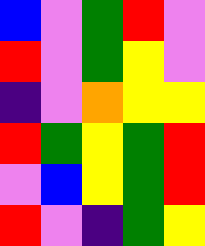[["blue", "violet", "green", "red", "violet"], ["red", "violet", "green", "yellow", "violet"], ["indigo", "violet", "orange", "yellow", "yellow"], ["red", "green", "yellow", "green", "red"], ["violet", "blue", "yellow", "green", "red"], ["red", "violet", "indigo", "green", "yellow"]]